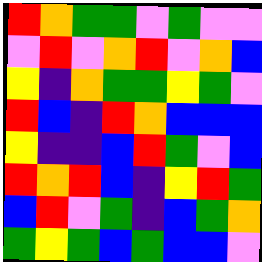[["red", "orange", "green", "green", "violet", "green", "violet", "violet"], ["violet", "red", "violet", "orange", "red", "violet", "orange", "blue"], ["yellow", "indigo", "orange", "green", "green", "yellow", "green", "violet"], ["red", "blue", "indigo", "red", "orange", "blue", "blue", "blue"], ["yellow", "indigo", "indigo", "blue", "red", "green", "violet", "blue"], ["red", "orange", "red", "blue", "indigo", "yellow", "red", "green"], ["blue", "red", "violet", "green", "indigo", "blue", "green", "orange"], ["green", "yellow", "green", "blue", "green", "blue", "blue", "violet"]]